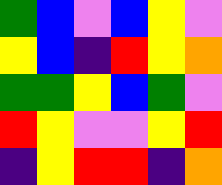[["green", "blue", "violet", "blue", "yellow", "violet"], ["yellow", "blue", "indigo", "red", "yellow", "orange"], ["green", "green", "yellow", "blue", "green", "violet"], ["red", "yellow", "violet", "violet", "yellow", "red"], ["indigo", "yellow", "red", "red", "indigo", "orange"]]